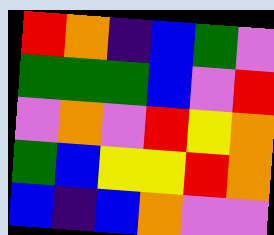[["red", "orange", "indigo", "blue", "green", "violet"], ["green", "green", "green", "blue", "violet", "red"], ["violet", "orange", "violet", "red", "yellow", "orange"], ["green", "blue", "yellow", "yellow", "red", "orange"], ["blue", "indigo", "blue", "orange", "violet", "violet"]]